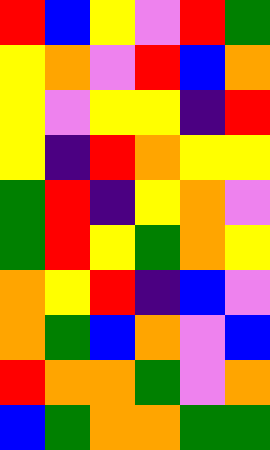[["red", "blue", "yellow", "violet", "red", "green"], ["yellow", "orange", "violet", "red", "blue", "orange"], ["yellow", "violet", "yellow", "yellow", "indigo", "red"], ["yellow", "indigo", "red", "orange", "yellow", "yellow"], ["green", "red", "indigo", "yellow", "orange", "violet"], ["green", "red", "yellow", "green", "orange", "yellow"], ["orange", "yellow", "red", "indigo", "blue", "violet"], ["orange", "green", "blue", "orange", "violet", "blue"], ["red", "orange", "orange", "green", "violet", "orange"], ["blue", "green", "orange", "orange", "green", "green"]]